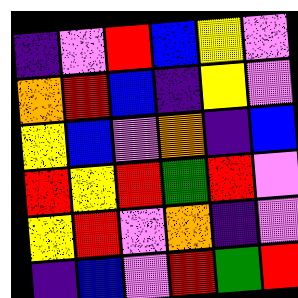[["indigo", "violet", "red", "blue", "yellow", "violet"], ["orange", "red", "blue", "indigo", "yellow", "violet"], ["yellow", "blue", "violet", "orange", "indigo", "blue"], ["red", "yellow", "red", "green", "red", "violet"], ["yellow", "red", "violet", "orange", "indigo", "violet"], ["indigo", "blue", "violet", "red", "green", "red"]]